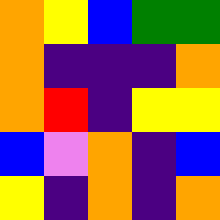[["orange", "yellow", "blue", "green", "green"], ["orange", "indigo", "indigo", "indigo", "orange"], ["orange", "red", "indigo", "yellow", "yellow"], ["blue", "violet", "orange", "indigo", "blue"], ["yellow", "indigo", "orange", "indigo", "orange"]]